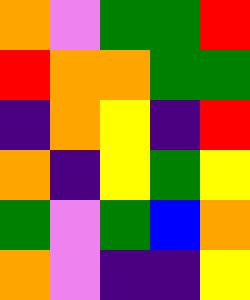[["orange", "violet", "green", "green", "red"], ["red", "orange", "orange", "green", "green"], ["indigo", "orange", "yellow", "indigo", "red"], ["orange", "indigo", "yellow", "green", "yellow"], ["green", "violet", "green", "blue", "orange"], ["orange", "violet", "indigo", "indigo", "yellow"]]